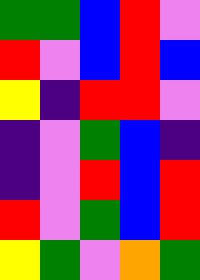[["green", "green", "blue", "red", "violet"], ["red", "violet", "blue", "red", "blue"], ["yellow", "indigo", "red", "red", "violet"], ["indigo", "violet", "green", "blue", "indigo"], ["indigo", "violet", "red", "blue", "red"], ["red", "violet", "green", "blue", "red"], ["yellow", "green", "violet", "orange", "green"]]